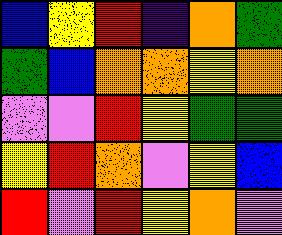[["blue", "yellow", "red", "indigo", "orange", "green"], ["green", "blue", "orange", "orange", "yellow", "orange"], ["violet", "violet", "red", "yellow", "green", "green"], ["yellow", "red", "orange", "violet", "yellow", "blue"], ["red", "violet", "red", "yellow", "orange", "violet"]]